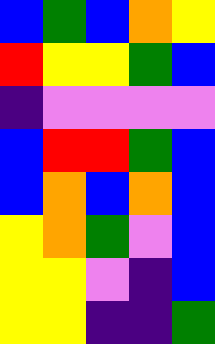[["blue", "green", "blue", "orange", "yellow"], ["red", "yellow", "yellow", "green", "blue"], ["indigo", "violet", "violet", "violet", "violet"], ["blue", "red", "red", "green", "blue"], ["blue", "orange", "blue", "orange", "blue"], ["yellow", "orange", "green", "violet", "blue"], ["yellow", "yellow", "violet", "indigo", "blue"], ["yellow", "yellow", "indigo", "indigo", "green"]]